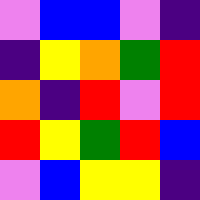[["violet", "blue", "blue", "violet", "indigo"], ["indigo", "yellow", "orange", "green", "red"], ["orange", "indigo", "red", "violet", "red"], ["red", "yellow", "green", "red", "blue"], ["violet", "blue", "yellow", "yellow", "indigo"]]